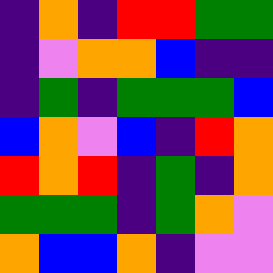[["indigo", "orange", "indigo", "red", "red", "green", "green"], ["indigo", "violet", "orange", "orange", "blue", "indigo", "indigo"], ["indigo", "green", "indigo", "green", "green", "green", "blue"], ["blue", "orange", "violet", "blue", "indigo", "red", "orange"], ["red", "orange", "red", "indigo", "green", "indigo", "orange"], ["green", "green", "green", "indigo", "green", "orange", "violet"], ["orange", "blue", "blue", "orange", "indigo", "violet", "violet"]]